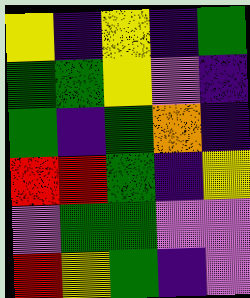[["yellow", "indigo", "yellow", "indigo", "green"], ["green", "green", "yellow", "violet", "indigo"], ["green", "indigo", "green", "orange", "indigo"], ["red", "red", "green", "indigo", "yellow"], ["violet", "green", "green", "violet", "violet"], ["red", "yellow", "green", "indigo", "violet"]]